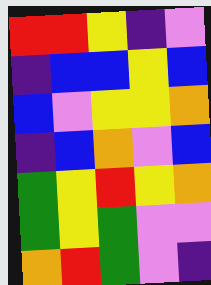[["red", "red", "yellow", "indigo", "violet"], ["indigo", "blue", "blue", "yellow", "blue"], ["blue", "violet", "yellow", "yellow", "orange"], ["indigo", "blue", "orange", "violet", "blue"], ["green", "yellow", "red", "yellow", "orange"], ["green", "yellow", "green", "violet", "violet"], ["orange", "red", "green", "violet", "indigo"]]